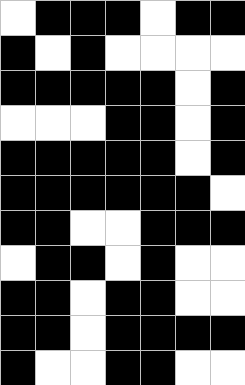[["white", "black", "black", "black", "white", "black", "black"], ["black", "white", "black", "white", "white", "white", "white"], ["black", "black", "black", "black", "black", "white", "black"], ["white", "white", "white", "black", "black", "white", "black"], ["black", "black", "black", "black", "black", "white", "black"], ["black", "black", "black", "black", "black", "black", "white"], ["black", "black", "white", "white", "black", "black", "black"], ["white", "black", "black", "white", "black", "white", "white"], ["black", "black", "white", "black", "black", "white", "white"], ["black", "black", "white", "black", "black", "black", "black"], ["black", "white", "white", "black", "black", "white", "white"]]